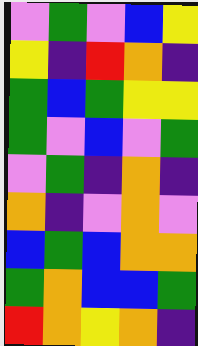[["violet", "green", "violet", "blue", "yellow"], ["yellow", "indigo", "red", "orange", "indigo"], ["green", "blue", "green", "yellow", "yellow"], ["green", "violet", "blue", "violet", "green"], ["violet", "green", "indigo", "orange", "indigo"], ["orange", "indigo", "violet", "orange", "violet"], ["blue", "green", "blue", "orange", "orange"], ["green", "orange", "blue", "blue", "green"], ["red", "orange", "yellow", "orange", "indigo"]]